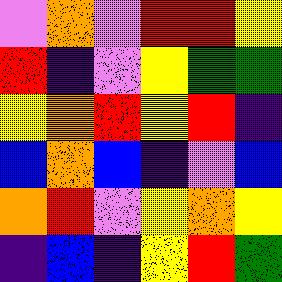[["violet", "orange", "violet", "red", "red", "yellow"], ["red", "indigo", "violet", "yellow", "green", "green"], ["yellow", "orange", "red", "yellow", "red", "indigo"], ["blue", "orange", "blue", "indigo", "violet", "blue"], ["orange", "red", "violet", "yellow", "orange", "yellow"], ["indigo", "blue", "indigo", "yellow", "red", "green"]]